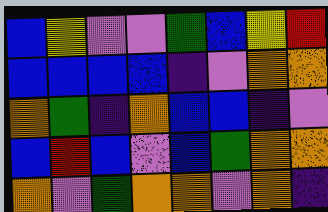[["blue", "yellow", "violet", "violet", "green", "blue", "yellow", "red"], ["blue", "blue", "blue", "blue", "indigo", "violet", "orange", "orange"], ["orange", "green", "indigo", "orange", "blue", "blue", "indigo", "violet"], ["blue", "red", "blue", "violet", "blue", "green", "orange", "orange"], ["orange", "violet", "green", "orange", "orange", "violet", "orange", "indigo"]]